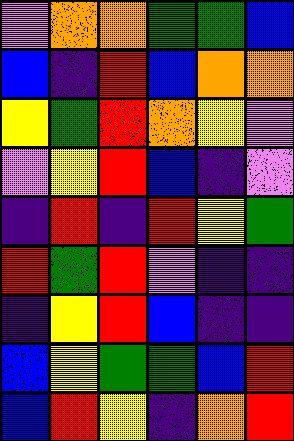[["violet", "orange", "orange", "green", "green", "blue"], ["blue", "indigo", "red", "blue", "orange", "orange"], ["yellow", "green", "red", "orange", "yellow", "violet"], ["violet", "yellow", "red", "blue", "indigo", "violet"], ["indigo", "red", "indigo", "red", "yellow", "green"], ["red", "green", "red", "violet", "indigo", "indigo"], ["indigo", "yellow", "red", "blue", "indigo", "indigo"], ["blue", "yellow", "green", "green", "blue", "red"], ["blue", "red", "yellow", "indigo", "orange", "red"]]